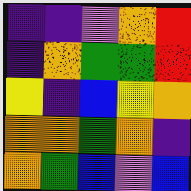[["indigo", "indigo", "violet", "orange", "red"], ["indigo", "orange", "green", "green", "red"], ["yellow", "indigo", "blue", "yellow", "orange"], ["orange", "orange", "green", "orange", "indigo"], ["orange", "green", "blue", "violet", "blue"]]